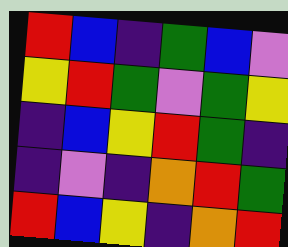[["red", "blue", "indigo", "green", "blue", "violet"], ["yellow", "red", "green", "violet", "green", "yellow"], ["indigo", "blue", "yellow", "red", "green", "indigo"], ["indigo", "violet", "indigo", "orange", "red", "green"], ["red", "blue", "yellow", "indigo", "orange", "red"]]